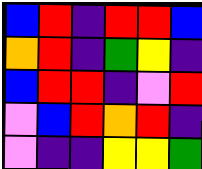[["blue", "red", "indigo", "red", "red", "blue"], ["orange", "red", "indigo", "green", "yellow", "indigo"], ["blue", "red", "red", "indigo", "violet", "red"], ["violet", "blue", "red", "orange", "red", "indigo"], ["violet", "indigo", "indigo", "yellow", "yellow", "green"]]